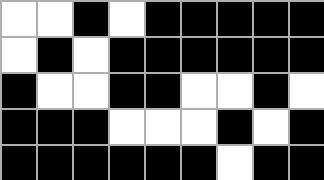[["white", "white", "black", "white", "black", "black", "black", "black", "black"], ["white", "black", "white", "black", "black", "black", "black", "black", "black"], ["black", "white", "white", "black", "black", "white", "white", "black", "white"], ["black", "black", "black", "white", "white", "white", "black", "white", "black"], ["black", "black", "black", "black", "black", "black", "white", "black", "black"]]